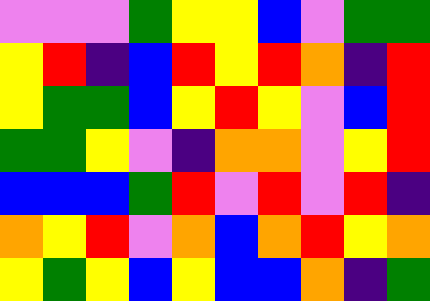[["violet", "violet", "violet", "green", "yellow", "yellow", "blue", "violet", "green", "green"], ["yellow", "red", "indigo", "blue", "red", "yellow", "red", "orange", "indigo", "red"], ["yellow", "green", "green", "blue", "yellow", "red", "yellow", "violet", "blue", "red"], ["green", "green", "yellow", "violet", "indigo", "orange", "orange", "violet", "yellow", "red"], ["blue", "blue", "blue", "green", "red", "violet", "red", "violet", "red", "indigo"], ["orange", "yellow", "red", "violet", "orange", "blue", "orange", "red", "yellow", "orange"], ["yellow", "green", "yellow", "blue", "yellow", "blue", "blue", "orange", "indigo", "green"]]